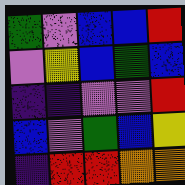[["green", "violet", "blue", "blue", "red"], ["violet", "yellow", "blue", "green", "blue"], ["indigo", "indigo", "violet", "violet", "red"], ["blue", "violet", "green", "blue", "yellow"], ["indigo", "red", "red", "orange", "orange"]]